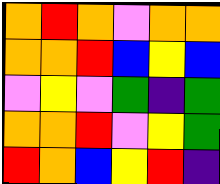[["orange", "red", "orange", "violet", "orange", "orange"], ["orange", "orange", "red", "blue", "yellow", "blue"], ["violet", "yellow", "violet", "green", "indigo", "green"], ["orange", "orange", "red", "violet", "yellow", "green"], ["red", "orange", "blue", "yellow", "red", "indigo"]]